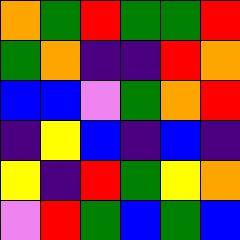[["orange", "green", "red", "green", "green", "red"], ["green", "orange", "indigo", "indigo", "red", "orange"], ["blue", "blue", "violet", "green", "orange", "red"], ["indigo", "yellow", "blue", "indigo", "blue", "indigo"], ["yellow", "indigo", "red", "green", "yellow", "orange"], ["violet", "red", "green", "blue", "green", "blue"]]